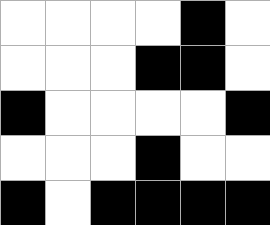[["white", "white", "white", "white", "black", "white"], ["white", "white", "white", "black", "black", "white"], ["black", "white", "white", "white", "white", "black"], ["white", "white", "white", "black", "white", "white"], ["black", "white", "black", "black", "black", "black"]]